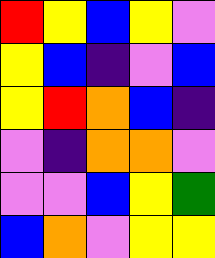[["red", "yellow", "blue", "yellow", "violet"], ["yellow", "blue", "indigo", "violet", "blue"], ["yellow", "red", "orange", "blue", "indigo"], ["violet", "indigo", "orange", "orange", "violet"], ["violet", "violet", "blue", "yellow", "green"], ["blue", "orange", "violet", "yellow", "yellow"]]